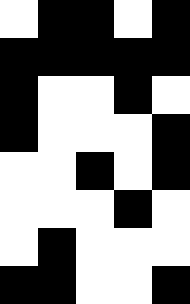[["white", "black", "black", "white", "black"], ["black", "black", "black", "black", "black"], ["black", "white", "white", "black", "white"], ["black", "white", "white", "white", "black"], ["white", "white", "black", "white", "black"], ["white", "white", "white", "black", "white"], ["white", "black", "white", "white", "white"], ["black", "black", "white", "white", "black"]]